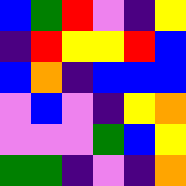[["blue", "green", "red", "violet", "indigo", "yellow"], ["indigo", "red", "yellow", "yellow", "red", "blue"], ["blue", "orange", "indigo", "blue", "blue", "blue"], ["violet", "blue", "violet", "indigo", "yellow", "orange"], ["violet", "violet", "violet", "green", "blue", "yellow"], ["green", "green", "indigo", "violet", "indigo", "orange"]]